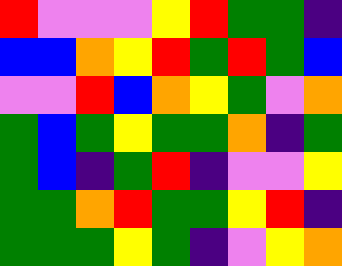[["red", "violet", "violet", "violet", "yellow", "red", "green", "green", "indigo"], ["blue", "blue", "orange", "yellow", "red", "green", "red", "green", "blue"], ["violet", "violet", "red", "blue", "orange", "yellow", "green", "violet", "orange"], ["green", "blue", "green", "yellow", "green", "green", "orange", "indigo", "green"], ["green", "blue", "indigo", "green", "red", "indigo", "violet", "violet", "yellow"], ["green", "green", "orange", "red", "green", "green", "yellow", "red", "indigo"], ["green", "green", "green", "yellow", "green", "indigo", "violet", "yellow", "orange"]]